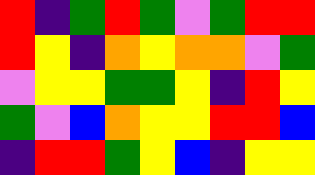[["red", "indigo", "green", "red", "green", "violet", "green", "red", "red"], ["red", "yellow", "indigo", "orange", "yellow", "orange", "orange", "violet", "green"], ["violet", "yellow", "yellow", "green", "green", "yellow", "indigo", "red", "yellow"], ["green", "violet", "blue", "orange", "yellow", "yellow", "red", "red", "blue"], ["indigo", "red", "red", "green", "yellow", "blue", "indigo", "yellow", "yellow"]]